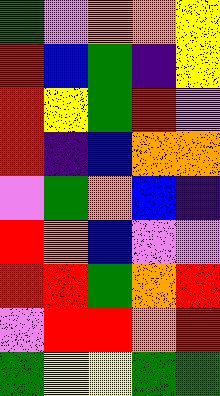[["green", "violet", "orange", "orange", "yellow"], ["red", "blue", "green", "indigo", "yellow"], ["red", "yellow", "green", "red", "violet"], ["red", "indigo", "blue", "orange", "orange"], ["violet", "green", "orange", "blue", "indigo"], ["red", "orange", "blue", "violet", "violet"], ["red", "red", "green", "orange", "red"], ["violet", "red", "red", "orange", "red"], ["green", "yellow", "yellow", "green", "green"]]